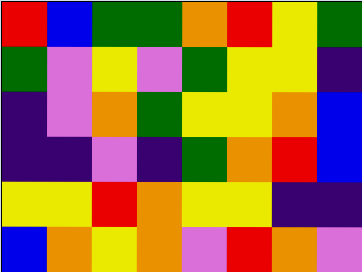[["red", "blue", "green", "green", "orange", "red", "yellow", "green"], ["green", "violet", "yellow", "violet", "green", "yellow", "yellow", "indigo"], ["indigo", "violet", "orange", "green", "yellow", "yellow", "orange", "blue"], ["indigo", "indigo", "violet", "indigo", "green", "orange", "red", "blue"], ["yellow", "yellow", "red", "orange", "yellow", "yellow", "indigo", "indigo"], ["blue", "orange", "yellow", "orange", "violet", "red", "orange", "violet"]]